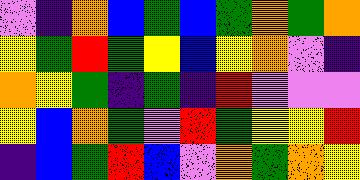[["violet", "indigo", "orange", "blue", "green", "blue", "green", "orange", "green", "orange"], ["yellow", "green", "red", "green", "yellow", "blue", "yellow", "orange", "violet", "indigo"], ["orange", "yellow", "green", "indigo", "green", "indigo", "red", "violet", "violet", "violet"], ["yellow", "blue", "orange", "green", "violet", "red", "green", "yellow", "yellow", "red"], ["indigo", "blue", "green", "red", "blue", "violet", "orange", "green", "orange", "yellow"]]